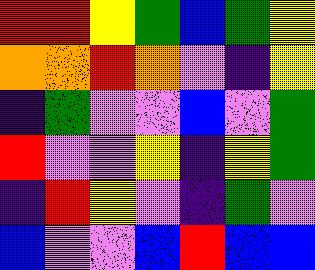[["red", "red", "yellow", "green", "blue", "green", "yellow"], ["orange", "orange", "red", "orange", "violet", "indigo", "yellow"], ["indigo", "green", "violet", "violet", "blue", "violet", "green"], ["red", "violet", "violet", "yellow", "indigo", "yellow", "green"], ["indigo", "red", "yellow", "violet", "indigo", "green", "violet"], ["blue", "violet", "violet", "blue", "red", "blue", "blue"]]